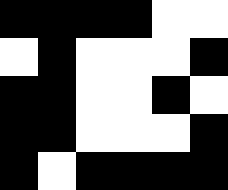[["black", "black", "black", "black", "white", "white"], ["white", "black", "white", "white", "white", "black"], ["black", "black", "white", "white", "black", "white"], ["black", "black", "white", "white", "white", "black"], ["black", "white", "black", "black", "black", "black"]]